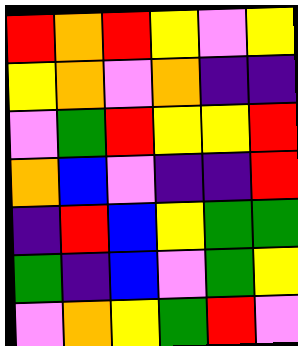[["red", "orange", "red", "yellow", "violet", "yellow"], ["yellow", "orange", "violet", "orange", "indigo", "indigo"], ["violet", "green", "red", "yellow", "yellow", "red"], ["orange", "blue", "violet", "indigo", "indigo", "red"], ["indigo", "red", "blue", "yellow", "green", "green"], ["green", "indigo", "blue", "violet", "green", "yellow"], ["violet", "orange", "yellow", "green", "red", "violet"]]